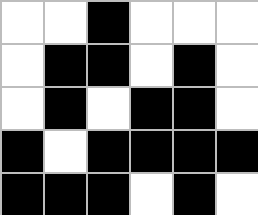[["white", "white", "black", "white", "white", "white"], ["white", "black", "black", "white", "black", "white"], ["white", "black", "white", "black", "black", "white"], ["black", "white", "black", "black", "black", "black"], ["black", "black", "black", "white", "black", "white"]]